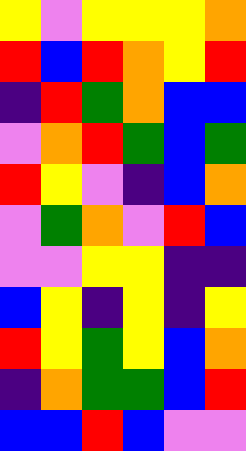[["yellow", "violet", "yellow", "yellow", "yellow", "orange"], ["red", "blue", "red", "orange", "yellow", "red"], ["indigo", "red", "green", "orange", "blue", "blue"], ["violet", "orange", "red", "green", "blue", "green"], ["red", "yellow", "violet", "indigo", "blue", "orange"], ["violet", "green", "orange", "violet", "red", "blue"], ["violet", "violet", "yellow", "yellow", "indigo", "indigo"], ["blue", "yellow", "indigo", "yellow", "indigo", "yellow"], ["red", "yellow", "green", "yellow", "blue", "orange"], ["indigo", "orange", "green", "green", "blue", "red"], ["blue", "blue", "red", "blue", "violet", "violet"]]